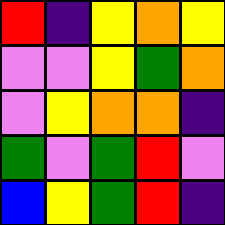[["red", "indigo", "yellow", "orange", "yellow"], ["violet", "violet", "yellow", "green", "orange"], ["violet", "yellow", "orange", "orange", "indigo"], ["green", "violet", "green", "red", "violet"], ["blue", "yellow", "green", "red", "indigo"]]